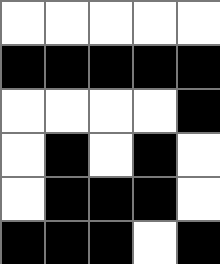[["white", "white", "white", "white", "white"], ["black", "black", "black", "black", "black"], ["white", "white", "white", "white", "black"], ["white", "black", "white", "black", "white"], ["white", "black", "black", "black", "white"], ["black", "black", "black", "white", "black"]]